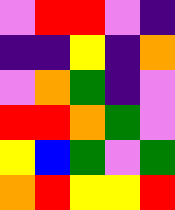[["violet", "red", "red", "violet", "indigo"], ["indigo", "indigo", "yellow", "indigo", "orange"], ["violet", "orange", "green", "indigo", "violet"], ["red", "red", "orange", "green", "violet"], ["yellow", "blue", "green", "violet", "green"], ["orange", "red", "yellow", "yellow", "red"]]